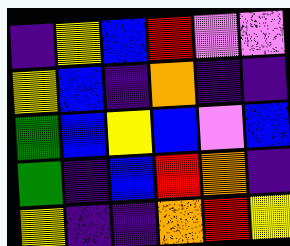[["indigo", "yellow", "blue", "red", "violet", "violet"], ["yellow", "blue", "indigo", "orange", "indigo", "indigo"], ["green", "blue", "yellow", "blue", "violet", "blue"], ["green", "indigo", "blue", "red", "orange", "indigo"], ["yellow", "indigo", "indigo", "orange", "red", "yellow"]]